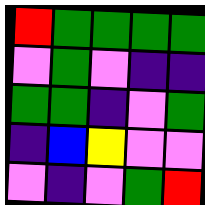[["red", "green", "green", "green", "green"], ["violet", "green", "violet", "indigo", "indigo"], ["green", "green", "indigo", "violet", "green"], ["indigo", "blue", "yellow", "violet", "violet"], ["violet", "indigo", "violet", "green", "red"]]